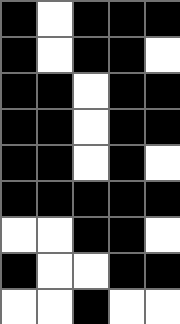[["black", "white", "black", "black", "black"], ["black", "white", "black", "black", "white"], ["black", "black", "white", "black", "black"], ["black", "black", "white", "black", "black"], ["black", "black", "white", "black", "white"], ["black", "black", "black", "black", "black"], ["white", "white", "black", "black", "white"], ["black", "white", "white", "black", "black"], ["white", "white", "black", "white", "white"]]